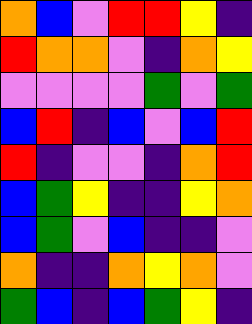[["orange", "blue", "violet", "red", "red", "yellow", "indigo"], ["red", "orange", "orange", "violet", "indigo", "orange", "yellow"], ["violet", "violet", "violet", "violet", "green", "violet", "green"], ["blue", "red", "indigo", "blue", "violet", "blue", "red"], ["red", "indigo", "violet", "violet", "indigo", "orange", "red"], ["blue", "green", "yellow", "indigo", "indigo", "yellow", "orange"], ["blue", "green", "violet", "blue", "indigo", "indigo", "violet"], ["orange", "indigo", "indigo", "orange", "yellow", "orange", "violet"], ["green", "blue", "indigo", "blue", "green", "yellow", "indigo"]]